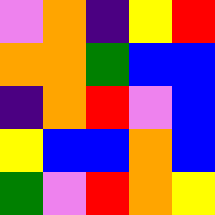[["violet", "orange", "indigo", "yellow", "red"], ["orange", "orange", "green", "blue", "blue"], ["indigo", "orange", "red", "violet", "blue"], ["yellow", "blue", "blue", "orange", "blue"], ["green", "violet", "red", "orange", "yellow"]]